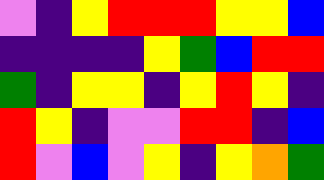[["violet", "indigo", "yellow", "red", "red", "red", "yellow", "yellow", "blue"], ["indigo", "indigo", "indigo", "indigo", "yellow", "green", "blue", "red", "red"], ["green", "indigo", "yellow", "yellow", "indigo", "yellow", "red", "yellow", "indigo"], ["red", "yellow", "indigo", "violet", "violet", "red", "red", "indigo", "blue"], ["red", "violet", "blue", "violet", "yellow", "indigo", "yellow", "orange", "green"]]